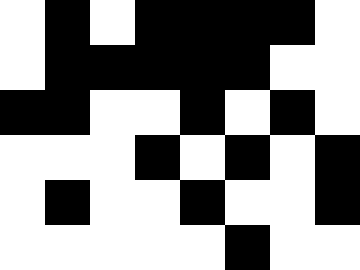[["white", "black", "white", "black", "black", "black", "black", "white"], ["white", "black", "black", "black", "black", "black", "white", "white"], ["black", "black", "white", "white", "black", "white", "black", "white"], ["white", "white", "white", "black", "white", "black", "white", "black"], ["white", "black", "white", "white", "black", "white", "white", "black"], ["white", "white", "white", "white", "white", "black", "white", "white"]]